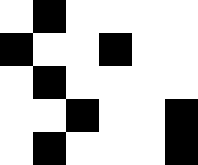[["white", "black", "white", "white", "white", "white"], ["black", "white", "white", "black", "white", "white"], ["white", "black", "white", "white", "white", "white"], ["white", "white", "black", "white", "white", "black"], ["white", "black", "white", "white", "white", "black"]]